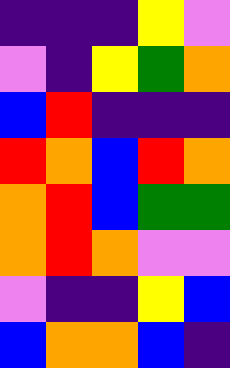[["indigo", "indigo", "indigo", "yellow", "violet"], ["violet", "indigo", "yellow", "green", "orange"], ["blue", "red", "indigo", "indigo", "indigo"], ["red", "orange", "blue", "red", "orange"], ["orange", "red", "blue", "green", "green"], ["orange", "red", "orange", "violet", "violet"], ["violet", "indigo", "indigo", "yellow", "blue"], ["blue", "orange", "orange", "blue", "indigo"]]